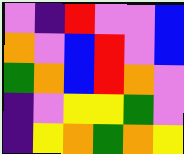[["violet", "indigo", "red", "violet", "violet", "blue"], ["orange", "violet", "blue", "red", "violet", "blue"], ["green", "orange", "blue", "red", "orange", "violet"], ["indigo", "violet", "yellow", "yellow", "green", "violet"], ["indigo", "yellow", "orange", "green", "orange", "yellow"]]